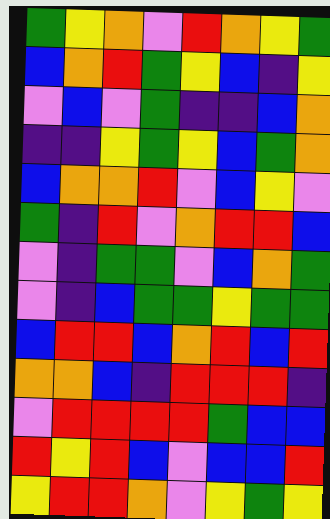[["green", "yellow", "orange", "violet", "red", "orange", "yellow", "green"], ["blue", "orange", "red", "green", "yellow", "blue", "indigo", "yellow"], ["violet", "blue", "violet", "green", "indigo", "indigo", "blue", "orange"], ["indigo", "indigo", "yellow", "green", "yellow", "blue", "green", "orange"], ["blue", "orange", "orange", "red", "violet", "blue", "yellow", "violet"], ["green", "indigo", "red", "violet", "orange", "red", "red", "blue"], ["violet", "indigo", "green", "green", "violet", "blue", "orange", "green"], ["violet", "indigo", "blue", "green", "green", "yellow", "green", "green"], ["blue", "red", "red", "blue", "orange", "red", "blue", "red"], ["orange", "orange", "blue", "indigo", "red", "red", "red", "indigo"], ["violet", "red", "red", "red", "red", "green", "blue", "blue"], ["red", "yellow", "red", "blue", "violet", "blue", "blue", "red"], ["yellow", "red", "red", "orange", "violet", "yellow", "green", "yellow"]]